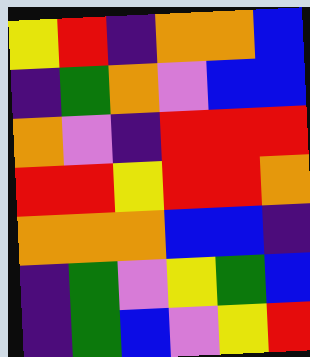[["yellow", "red", "indigo", "orange", "orange", "blue"], ["indigo", "green", "orange", "violet", "blue", "blue"], ["orange", "violet", "indigo", "red", "red", "red"], ["red", "red", "yellow", "red", "red", "orange"], ["orange", "orange", "orange", "blue", "blue", "indigo"], ["indigo", "green", "violet", "yellow", "green", "blue"], ["indigo", "green", "blue", "violet", "yellow", "red"]]